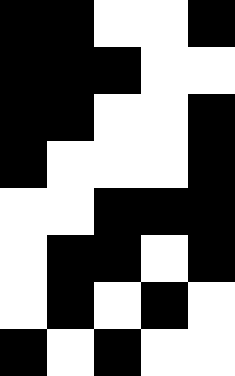[["black", "black", "white", "white", "black"], ["black", "black", "black", "white", "white"], ["black", "black", "white", "white", "black"], ["black", "white", "white", "white", "black"], ["white", "white", "black", "black", "black"], ["white", "black", "black", "white", "black"], ["white", "black", "white", "black", "white"], ["black", "white", "black", "white", "white"]]